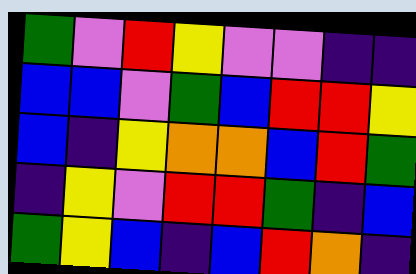[["green", "violet", "red", "yellow", "violet", "violet", "indigo", "indigo"], ["blue", "blue", "violet", "green", "blue", "red", "red", "yellow"], ["blue", "indigo", "yellow", "orange", "orange", "blue", "red", "green"], ["indigo", "yellow", "violet", "red", "red", "green", "indigo", "blue"], ["green", "yellow", "blue", "indigo", "blue", "red", "orange", "indigo"]]